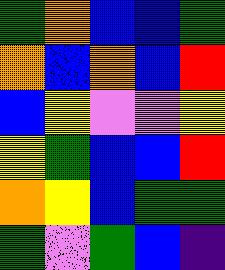[["green", "orange", "blue", "blue", "green"], ["orange", "blue", "orange", "blue", "red"], ["blue", "yellow", "violet", "violet", "yellow"], ["yellow", "green", "blue", "blue", "red"], ["orange", "yellow", "blue", "green", "green"], ["green", "violet", "green", "blue", "indigo"]]